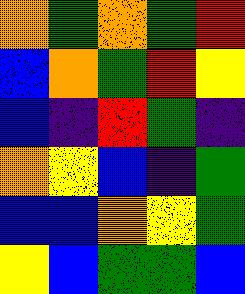[["orange", "green", "orange", "green", "red"], ["blue", "orange", "green", "red", "yellow"], ["blue", "indigo", "red", "green", "indigo"], ["orange", "yellow", "blue", "indigo", "green"], ["blue", "blue", "orange", "yellow", "green"], ["yellow", "blue", "green", "green", "blue"]]